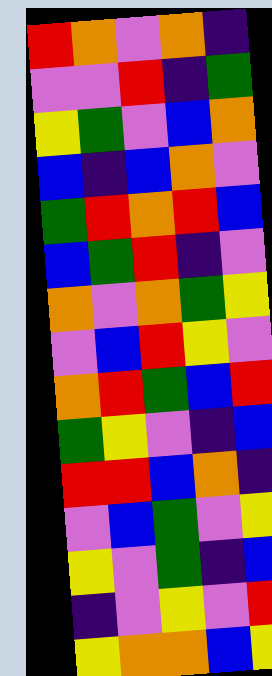[["red", "orange", "violet", "orange", "indigo"], ["violet", "violet", "red", "indigo", "green"], ["yellow", "green", "violet", "blue", "orange"], ["blue", "indigo", "blue", "orange", "violet"], ["green", "red", "orange", "red", "blue"], ["blue", "green", "red", "indigo", "violet"], ["orange", "violet", "orange", "green", "yellow"], ["violet", "blue", "red", "yellow", "violet"], ["orange", "red", "green", "blue", "red"], ["green", "yellow", "violet", "indigo", "blue"], ["red", "red", "blue", "orange", "indigo"], ["violet", "blue", "green", "violet", "yellow"], ["yellow", "violet", "green", "indigo", "blue"], ["indigo", "violet", "yellow", "violet", "red"], ["yellow", "orange", "orange", "blue", "yellow"]]